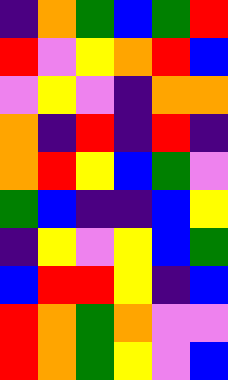[["indigo", "orange", "green", "blue", "green", "red"], ["red", "violet", "yellow", "orange", "red", "blue"], ["violet", "yellow", "violet", "indigo", "orange", "orange"], ["orange", "indigo", "red", "indigo", "red", "indigo"], ["orange", "red", "yellow", "blue", "green", "violet"], ["green", "blue", "indigo", "indigo", "blue", "yellow"], ["indigo", "yellow", "violet", "yellow", "blue", "green"], ["blue", "red", "red", "yellow", "indigo", "blue"], ["red", "orange", "green", "orange", "violet", "violet"], ["red", "orange", "green", "yellow", "violet", "blue"]]